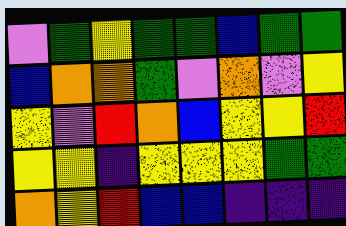[["violet", "green", "yellow", "green", "green", "blue", "green", "green"], ["blue", "orange", "orange", "green", "violet", "orange", "violet", "yellow"], ["yellow", "violet", "red", "orange", "blue", "yellow", "yellow", "red"], ["yellow", "yellow", "indigo", "yellow", "yellow", "yellow", "green", "green"], ["orange", "yellow", "red", "blue", "blue", "indigo", "indigo", "indigo"]]